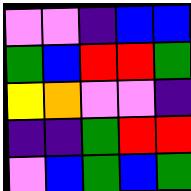[["violet", "violet", "indigo", "blue", "blue"], ["green", "blue", "red", "red", "green"], ["yellow", "orange", "violet", "violet", "indigo"], ["indigo", "indigo", "green", "red", "red"], ["violet", "blue", "green", "blue", "green"]]